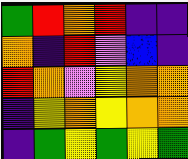[["green", "red", "orange", "red", "indigo", "indigo"], ["orange", "indigo", "red", "violet", "blue", "indigo"], ["red", "orange", "violet", "yellow", "orange", "orange"], ["indigo", "yellow", "orange", "yellow", "orange", "orange"], ["indigo", "green", "yellow", "green", "yellow", "green"]]